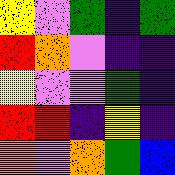[["yellow", "violet", "green", "indigo", "green"], ["red", "orange", "violet", "indigo", "indigo"], ["yellow", "violet", "violet", "green", "indigo"], ["red", "red", "indigo", "yellow", "indigo"], ["orange", "violet", "orange", "green", "blue"]]